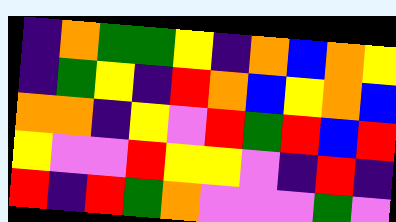[["indigo", "orange", "green", "green", "yellow", "indigo", "orange", "blue", "orange", "yellow"], ["indigo", "green", "yellow", "indigo", "red", "orange", "blue", "yellow", "orange", "blue"], ["orange", "orange", "indigo", "yellow", "violet", "red", "green", "red", "blue", "red"], ["yellow", "violet", "violet", "red", "yellow", "yellow", "violet", "indigo", "red", "indigo"], ["red", "indigo", "red", "green", "orange", "violet", "violet", "violet", "green", "violet"]]